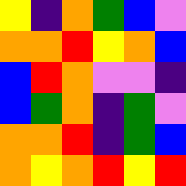[["yellow", "indigo", "orange", "green", "blue", "violet"], ["orange", "orange", "red", "yellow", "orange", "blue"], ["blue", "red", "orange", "violet", "violet", "indigo"], ["blue", "green", "orange", "indigo", "green", "violet"], ["orange", "orange", "red", "indigo", "green", "blue"], ["orange", "yellow", "orange", "red", "yellow", "red"]]